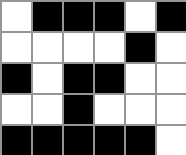[["white", "black", "black", "black", "white", "black"], ["white", "white", "white", "white", "black", "white"], ["black", "white", "black", "black", "white", "white"], ["white", "white", "black", "white", "white", "white"], ["black", "black", "black", "black", "black", "white"]]